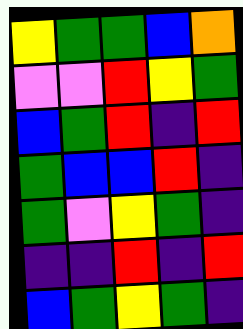[["yellow", "green", "green", "blue", "orange"], ["violet", "violet", "red", "yellow", "green"], ["blue", "green", "red", "indigo", "red"], ["green", "blue", "blue", "red", "indigo"], ["green", "violet", "yellow", "green", "indigo"], ["indigo", "indigo", "red", "indigo", "red"], ["blue", "green", "yellow", "green", "indigo"]]